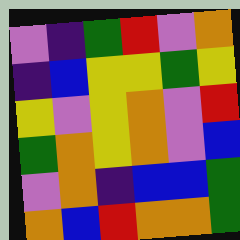[["violet", "indigo", "green", "red", "violet", "orange"], ["indigo", "blue", "yellow", "yellow", "green", "yellow"], ["yellow", "violet", "yellow", "orange", "violet", "red"], ["green", "orange", "yellow", "orange", "violet", "blue"], ["violet", "orange", "indigo", "blue", "blue", "green"], ["orange", "blue", "red", "orange", "orange", "green"]]